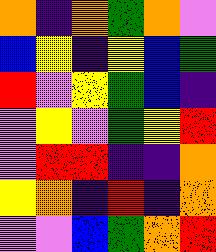[["orange", "indigo", "orange", "green", "orange", "violet"], ["blue", "yellow", "indigo", "yellow", "blue", "green"], ["red", "violet", "yellow", "green", "blue", "indigo"], ["violet", "yellow", "violet", "green", "yellow", "red"], ["violet", "red", "red", "indigo", "indigo", "orange"], ["yellow", "orange", "indigo", "red", "indigo", "orange"], ["violet", "violet", "blue", "green", "orange", "red"]]